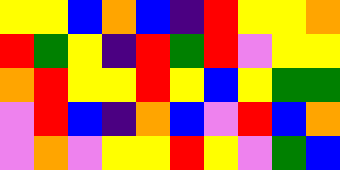[["yellow", "yellow", "blue", "orange", "blue", "indigo", "red", "yellow", "yellow", "orange"], ["red", "green", "yellow", "indigo", "red", "green", "red", "violet", "yellow", "yellow"], ["orange", "red", "yellow", "yellow", "red", "yellow", "blue", "yellow", "green", "green"], ["violet", "red", "blue", "indigo", "orange", "blue", "violet", "red", "blue", "orange"], ["violet", "orange", "violet", "yellow", "yellow", "red", "yellow", "violet", "green", "blue"]]